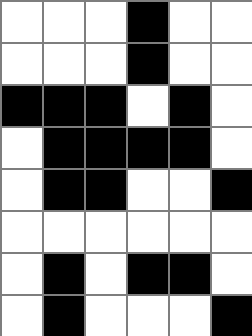[["white", "white", "white", "black", "white", "white"], ["white", "white", "white", "black", "white", "white"], ["black", "black", "black", "white", "black", "white"], ["white", "black", "black", "black", "black", "white"], ["white", "black", "black", "white", "white", "black"], ["white", "white", "white", "white", "white", "white"], ["white", "black", "white", "black", "black", "white"], ["white", "black", "white", "white", "white", "black"]]